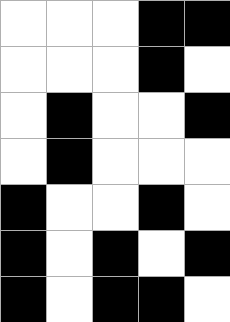[["white", "white", "white", "black", "black"], ["white", "white", "white", "black", "white"], ["white", "black", "white", "white", "black"], ["white", "black", "white", "white", "white"], ["black", "white", "white", "black", "white"], ["black", "white", "black", "white", "black"], ["black", "white", "black", "black", "white"]]